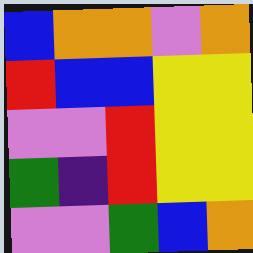[["blue", "orange", "orange", "violet", "orange"], ["red", "blue", "blue", "yellow", "yellow"], ["violet", "violet", "red", "yellow", "yellow"], ["green", "indigo", "red", "yellow", "yellow"], ["violet", "violet", "green", "blue", "orange"]]